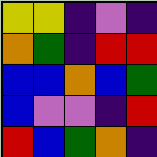[["yellow", "yellow", "indigo", "violet", "indigo"], ["orange", "green", "indigo", "red", "red"], ["blue", "blue", "orange", "blue", "green"], ["blue", "violet", "violet", "indigo", "red"], ["red", "blue", "green", "orange", "indigo"]]